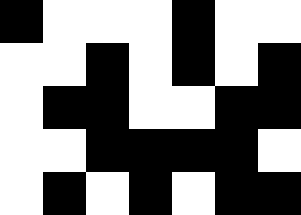[["black", "white", "white", "white", "black", "white", "white"], ["white", "white", "black", "white", "black", "white", "black"], ["white", "black", "black", "white", "white", "black", "black"], ["white", "white", "black", "black", "black", "black", "white"], ["white", "black", "white", "black", "white", "black", "black"]]